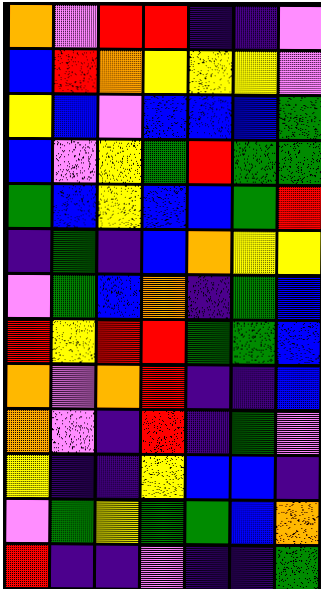[["orange", "violet", "red", "red", "indigo", "indigo", "violet"], ["blue", "red", "orange", "yellow", "yellow", "yellow", "violet"], ["yellow", "blue", "violet", "blue", "blue", "blue", "green"], ["blue", "violet", "yellow", "green", "red", "green", "green"], ["green", "blue", "yellow", "blue", "blue", "green", "red"], ["indigo", "green", "indigo", "blue", "orange", "yellow", "yellow"], ["violet", "green", "blue", "orange", "indigo", "green", "blue"], ["red", "yellow", "red", "red", "green", "green", "blue"], ["orange", "violet", "orange", "red", "indigo", "indigo", "blue"], ["orange", "violet", "indigo", "red", "indigo", "green", "violet"], ["yellow", "indigo", "indigo", "yellow", "blue", "blue", "indigo"], ["violet", "green", "yellow", "green", "green", "blue", "orange"], ["red", "indigo", "indigo", "violet", "indigo", "indigo", "green"]]